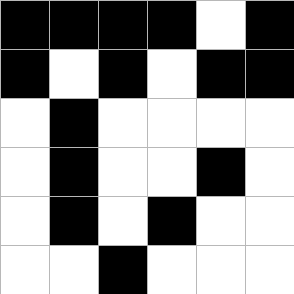[["black", "black", "black", "black", "white", "black"], ["black", "white", "black", "white", "black", "black"], ["white", "black", "white", "white", "white", "white"], ["white", "black", "white", "white", "black", "white"], ["white", "black", "white", "black", "white", "white"], ["white", "white", "black", "white", "white", "white"]]